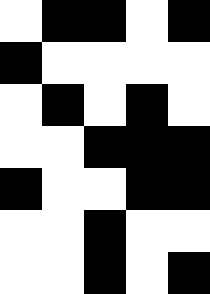[["white", "black", "black", "white", "black"], ["black", "white", "white", "white", "white"], ["white", "black", "white", "black", "white"], ["white", "white", "black", "black", "black"], ["black", "white", "white", "black", "black"], ["white", "white", "black", "white", "white"], ["white", "white", "black", "white", "black"]]